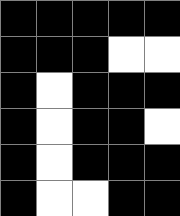[["black", "black", "black", "black", "black"], ["black", "black", "black", "white", "white"], ["black", "white", "black", "black", "black"], ["black", "white", "black", "black", "white"], ["black", "white", "black", "black", "black"], ["black", "white", "white", "black", "black"]]